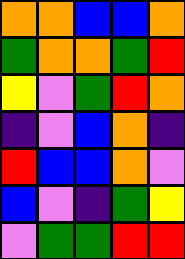[["orange", "orange", "blue", "blue", "orange"], ["green", "orange", "orange", "green", "red"], ["yellow", "violet", "green", "red", "orange"], ["indigo", "violet", "blue", "orange", "indigo"], ["red", "blue", "blue", "orange", "violet"], ["blue", "violet", "indigo", "green", "yellow"], ["violet", "green", "green", "red", "red"]]